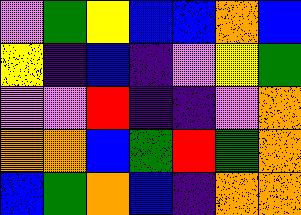[["violet", "green", "yellow", "blue", "blue", "orange", "blue"], ["yellow", "indigo", "blue", "indigo", "violet", "yellow", "green"], ["violet", "violet", "red", "indigo", "indigo", "violet", "orange"], ["orange", "orange", "blue", "green", "red", "green", "orange"], ["blue", "green", "orange", "blue", "indigo", "orange", "orange"]]